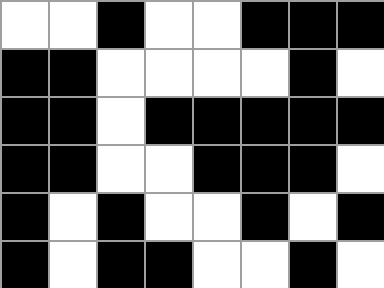[["white", "white", "black", "white", "white", "black", "black", "black"], ["black", "black", "white", "white", "white", "white", "black", "white"], ["black", "black", "white", "black", "black", "black", "black", "black"], ["black", "black", "white", "white", "black", "black", "black", "white"], ["black", "white", "black", "white", "white", "black", "white", "black"], ["black", "white", "black", "black", "white", "white", "black", "white"]]